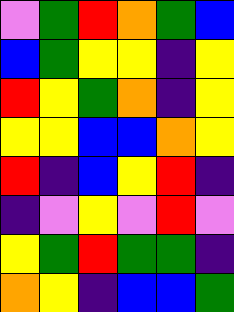[["violet", "green", "red", "orange", "green", "blue"], ["blue", "green", "yellow", "yellow", "indigo", "yellow"], ["red", "yellow", "green", "orange", "indigo", "yellow"], ["yellow", "yellow", "blue", "blue", "orange", "yellow"], ["red", "indigo", "blue", "yellow", "red", "indigo"], ["indigo", "violet", "yellow", "violet", "red", "violet"], ["yellow", "green", "red", "green", "green", "indigo"], ["orange", "yellow", "indigo", "blue", "blue", "green"]]